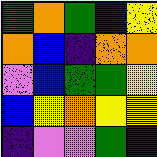[["green", "orange", "green", "indigo", "yellow"], ["orange", "blue", "indigo", "orange", "orange"], ["violet", "blue", "green", "green", "yellow"], ["blue", "yellow", "orange", "yellow", "yellow"], ["indigo", "violet", "violet", "green", "indigo"]]